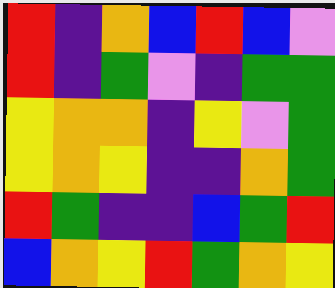[["red", "indigo", "orange", "blue", "red", "blue", "violet"], ["red", "indigo", "green", "violet", "indigo", "green", "green"], ["yellow", "orange", "orange", "indigo", "yellow", "violet", "green"], ["yellow", "orange", "yellow", "indigo", "indigo", "orange", "green"], ["red", "green", "indigo", "indigo", "blue", "green", "red"], ["blue", "orange", "yellow", "red", "green", "orange", "yellow"]]